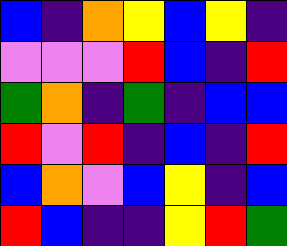[["blue", "indigo", "orange", "yellow", "blue", "yellow", "indigo"], ["violet", "violet", "violet", "red", "blue", "indigo", "red"], ["green", "orange", "indigo", "green", "indigo", "blue", "blue"], ["red", "violet", "red", "indigo", "blue", "indigo", "red"], ["blue", "orange", "violet", "blue", "yellow", "indigo", "blue"], ["red", "blue", "indigo", "indigo", "yellow", "red", "green"]]